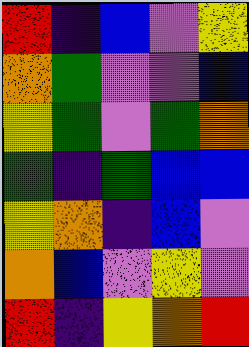[["red", "indigo", "blue", "violet", "yellow"], ["orange", "green", "violet", "violet", "blue"], ["yellow", "green", "violet", "green", "orange"], ["green", "indigo", "green", "blue", "blue"], ["yellow", "orange", "indigo", "blue", "violet"], ["orange", "blue", "violet", "yellow", "violet"], ["red", "indigo", "yellow", "orange", "red"]]